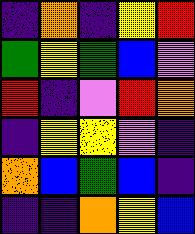[["indigo", "orange", "indigo", "yellow", "red"], ["green", "yellow", "green", "blue", "violet"], ["red", "indigo", "violet", "red", "orange"], ["indigo", "yellow", "yellow", "violet", "indigo"], ["orange", "blue", "green", "blue", "indigo"], ["indigo", "indigo", "orange", "yellow", "blue"]]